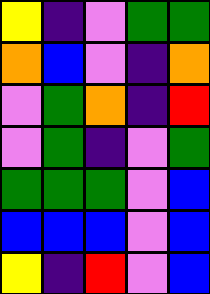[["yellow", "indigo", "violet", "green", "green"], ["orange", "blue", "violet", "indigo", "orange"], ["violet", "green", "orange", "indigo", "red"], ["violet", "green", "indigo", "violet", "green"], ["green", "green", "green", "violet", "blue"], ["blue", "blue", "blue", "violet", "blue"], ["yellow", "indigo", "red", "violet", "blue"]]